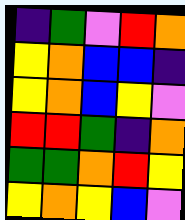[["indigo", "green", "violet", "red", "orange"], ["yellow", "orange", "blue", "blue", "indigo"], ["yellow", "orange", "blue", "yellow", "violet"], ["red", "red", "green", "indigo", "orange"], ["green", "green", "orange", "red", "yellow"], ["yellow", "orange", "yellow", "blue", "violet"]]